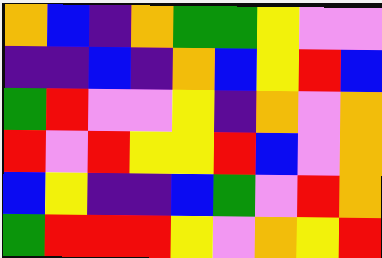[["orange", "blue", "indigo", "orange", "green", "green", "yellow", "violet", "violet"], ["indigo", "indigo", "blue", "indigo", "orange", "blue", "yellow", "red", "blue"], ["green", "red", "violet", "violet", "yellow", "indigo", "orange", "violet", "orange"], ["red", "violet", "red", "yellow", "yellow", "red", "blue", "violet", "orange"], ["blue", "yellow", "indigo", "indigo", "blue", "green", "violet", "red", "orange"], ["green", "red", "red", "red", "yellow", "violet", "orange", "yellow", "red"]]